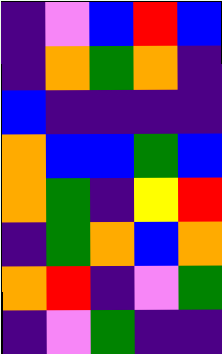[["indigo", "violet", "blue", "red", "blue"], ["indigo", "orange", "green", "orange", "indigo"], ["blue", "indigo", "indigo", "indigo", "indigo"], ["orange", "blue", "blue", "green", "blue"], ["orange", "green", "indigo", "yellow", "red"], ["indigo", "green", "orange", "blue", "orange"], ["orange", "red", "indigo", "violet", "green"], ["indigo", "violet", "green", "indigo", "indigo"]]